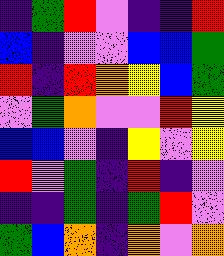[["indigo", "green", "red", "violet", "indigo", "indigo", "red"], ["blue", "indigo", "violet", "violet", "blue", "blue", "green"], ["red", "indigo", "red", "orange", "yellow", "blue", "green"], ["violet", "green", "orange", "violet", "violet", "red", "yellow"], ["blue", "blue", "violet", "indigo", "yellow", "violet", "yellow"], ["red", "violet", "green", "indigo", "red", "indigo", "violet"], ["indigo", "indigo", "green", "indigo", "green", "red", "violet"], ["green", "blue", "orange", "indigo", "orange", "violet", "orange"]]